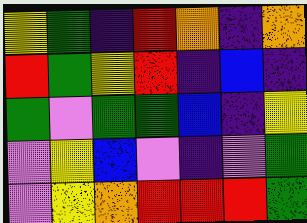[["yellow", "green", "indigo", "red", "orange", "indigo", "orange"], ["red", "green", "yellow", "red", "indigo", "blue", "indigo"], ["green", "violet", "green", "green", "blue", "indigo", "yellow"], ["violet", "yellow", "blue", "violet", "indigo", "violet", "green"], ["violet", "yellow", "orange", "red", "red", "red", "green"]]